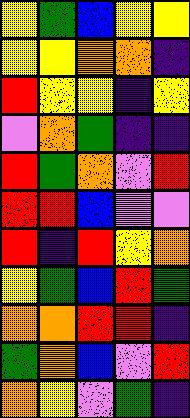[["yellow", "green", "blue", "yellow", "yellow"], ["yellow", "yellow", "orange", "orange", "indigo"], ["red", "yellow", "yellow", "indigo", "yellow"], ["violet", "orange", "green", "indigo", "indigo"], ["red", "green", "orange", "violet", "red"], ["red", "red", "blue", "violet", "violet"], ["red", "indigo", "red", "yellow", "orange"], ["yellow", "green", "blue", "red", "green"], ["orange", "orange", "red", "red", "indigo"], ["green", "orange", "blue", "violet", "red"], ["orange", "yellow", "violet", "green", "indigo"]]